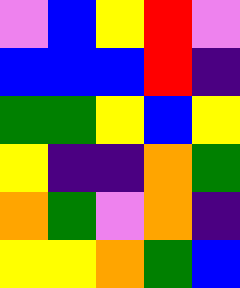[["violet", "blue", "yellow", "red", "violet"], ["blue", "blue", "blue", "red", "indigo"], ["green", "green", "yellow", "blue", "yellow"], ["yellow", "indigo", "indigo", "orange", "green"], ["orange", "green", "violet", "orange", "indigo"], ["yellow", "yellow", "orange", "green", "blue"]]